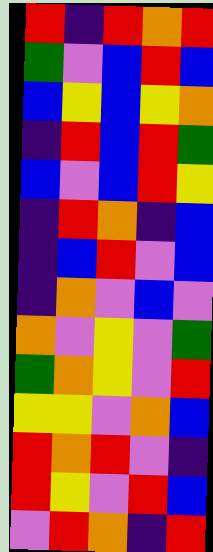[["red", "indigo", "red", "orange", "red"], ["green", "violet", "blue", "red", "blue"], ["blue", "yellow", "blue", "yellow", "orange"], ["indigo", "red", "blue", "red", "green"], ["blue", "violet", "blue", "red", "yellow"], ["indigo", "red", "orange", "indigo", "blue"], ["indigo", "blue", "red", "violet", "blue"], ["indigo", "orange", "violet", "blue", "violet"], ["orange", "violet", "yellow", "violet", "green"], ["green", "orange", "yellow", "violet", "red"], ["yellow", "yellow", "violet", "orange", "blue"], ["red", "orange", "red", "violet", "indigo"], ["red", "yellow", "violet", "red", "blue"], ["violet", "red", "orange", "indigo", "red"]]